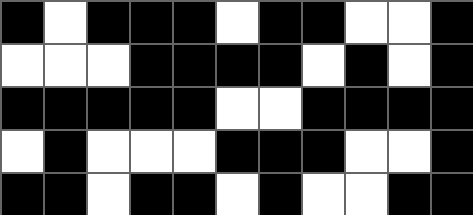[["black", "white", "black", "black", "black", "white", "black", "black", "white", "white", "black"], ["white", "white", "white", "black", "black", "black", "black", "white", "black", "white", "black"], ["black", "black", "black", "black", "black", "white", "white", "black", "black", "black", "black"], ["white", "black", "white", "white", "white", "black", "black", "black", "white", "white", "black"], ["black", "black", "white", "black", "black", "white", "black", "white", "white", "black", "black"]]